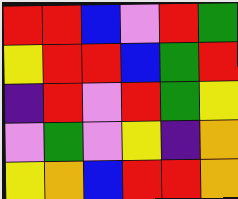[["red", "red", "blue", "violet", "red", "green"], ["yellow", "red", "red", "blue", "green", "red"], ["indigo", "red", "violet", "red", "green", "yellow"], ["violet", "green", "violet", "yellow", "indigo", "orange"], ["yellow", "orange", "blue", "red", "red", "orange"]]